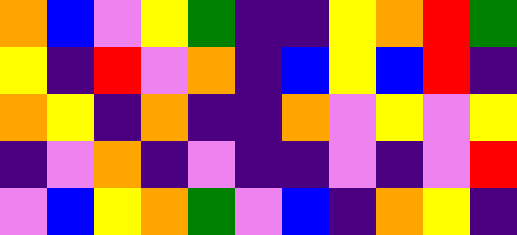[["orange", "blue", "violet", "yellow", "green", "indigo", "indigo", "yellow", "orange", "red", "green"], ["yellow", "indigo", "red", "violet", "orange", "indigo", "blue", "yellow", "blue", "red", "indigo"], ["orange", "yellow", "indigo", "orange", "indigo", "indigo", "orange", "violet", "yellow", "violet", "yellow"], ["indigo", "violet", "orange", "indigo", "violet", "indigo", "indigo", "violet", "indigo", "violet", "red"], ["violet", "blue", "yellow", "orange", "green", "violet", "blue", "indigo", "orange", "yellow", "indigo"]]